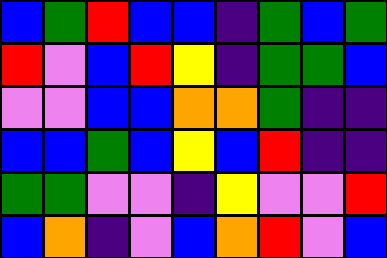[["blue", "green", "red", "blue", "blue", "indigo", "green", "blue", "green"], ["red", "violet", "blue", "red", "yellow", "indigo", "green", "green", "blue"], ["violet", "violet", "blue", "blue", "orange", "orange", "green", "indigo", "indigo"], ["blue", "blue", "green", "blue", "yellow", "blue", "red", "indigo", "indigo"], ["green", "green", "violet", "violet", "indigo", "yellow", "violet", "violet", "red"], ["blue", "orange", "indigo", "violet", "blue", "orange", "red", "violet", "blue"]]